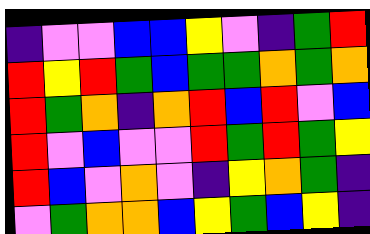[["indigo", "violet", "violet", "blue", "blue", "yellow", "violet", "indigo", "green", "red"], ["red", "yellow", "red", "green", "blue", "green", "green", "orange", "green", "orange"], ["red", "green", "orange", "indigo", "orange", "red", "blue", "red", "violet", "blue"], ["red", "violet", "blue", "violet", "violet", "red", "green", "red", "green", "yellow"], ["red", "blue", "violet", "orange", "violet", "indigo", "yellow", "orange", "green", "indigo"], ["violet", "green", "orange", "orange", "blue", "yellow", "green", "blue", "yellow", "indigo"]]